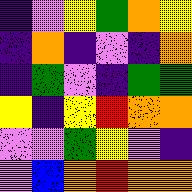[["indigo", "violet", "yellow", "green", "orange", "yellow"], ["indigo", "orange", "indigo", "violet", "indigo", "orange"], ["indigo", "green", "violet", "indigo", "green", "green"], ["yellow", "indigo", "yellow", "red", "orange", "orange"], ["violet", "violet", "green", "yellow", "violet", "indigo"], ["violet", "blue", "orange", "red", "orange", "orange"]]